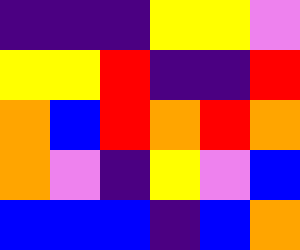[["indigo", "indigo", "indigo", "yellow", "yellow", "violet"], ["yellow", "yellow", "red", "indigo", "indigo", "red"], ["orange", "blue", "red", "orange", "red", "orange"], ["orange", "violet", "indigo", "yellow", "violet", "blue"], ["blue", "blue", "blue", "indigo", "blue", "orange"]]